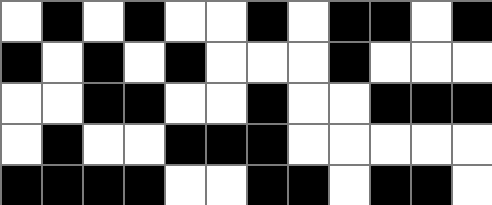[["white", "black", "white", "black", "white", "white", "black", "white", "black", "black", "white", "black"], ["black", "white", "black", "white", "black", "white", "white", "white", "black", "white", "white", "white"], ["white", "white", "black", "black", "white", "white", "black", "white", "white", "black", "black", "black"], ["white", "black", "white", "white", "black", "black", "black", "white", "white", "white", "white", "white"], ["black", "black", "black", "black", "white", "white", "black", "black", "white", "black", "black", "white"]]